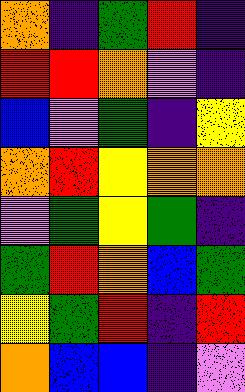[["orange", "indigo", "green", "red", "indigo"], ["red", "red", "orange", "violet", "indigo"], ["blue", "violet", "green", "indigo", "yellow"], ["orange", "red", "yellow", "orange", "orange"], ["violet", "green", "yellow", "green", "indigo"], ["green", "red", "orange", "blue", "green"], ["yellow", "green", "red", "indigo", "red"], ["orange", "blue", "blue", "indigo", "violet"]]